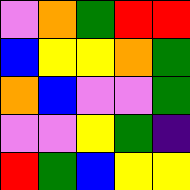[["violet", "orange", "green", "red", "red"], ["blue", "yellow", "yellow", "orange", "green"], ["orange", "blue", "violet", "violet", "green"], ["violet", "violet", "yellow", "green", "indigo"], ["red", "green", "blue", "yellow", "yellow"]]